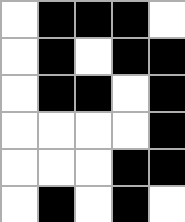[["white", "black", "black", "black", "white"], ["white", "black", "white", "black", "black"], ["white", "black", "black", "white", "black"], ["white", "white", "white", "white", "black"], ["white", "white", "white", "black", "black"], ["white", "black", "white", "black", "white"]]